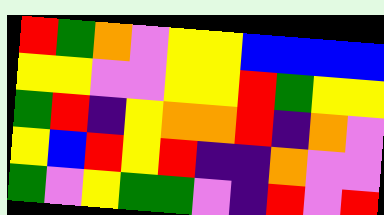[["red", "green", "orange", "violet", "yellow", "yellow", "blue", "blue", "blue", "blue"], ["yellow", "yellow", "violet", "violet", "yellow", "yellow", "red", "green", "yellow", "yellow"], ["green", "red", "indigo", "yellow", "orange", "orange", "red", "indigo", "orange", "violet"], ["yellow", "blue", "red", "yellow", "red", "indigo", "indigo", "orange", "violet", "violet"], ["green", "violet", "yellow", "green", "green", "violet", "indigo", "red", "violet", "red"]]